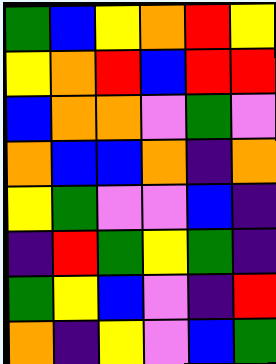[["green", "blue", "yellow", "orange", "red", "yellow"], ["yellow", "orange", "red", "blue", "red", "red"], ["blue", "orange", "orange", "violet", "green", "violet"], ["orange", "blue", "blue", "orange", "indigo", "orange"], ["yellow", "green", "violet", "violet", "blue", "indigo"], ["indigo", "red", "green", "yellow", "green", "indigo"], ["green", "yellow", "blue", "violet", "indigo", "red"], ["orange", "indigo", "yellow", "violet", "blue", "green"]]